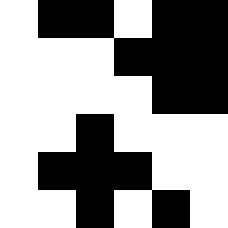[["white", "black", "black", "white", "black", "black"], ["white", "white", "white", "black", "black", "black"], ["white", "white", "white", "white", "black", "black"], ["white", "white", "black", "white", "white", "white"], ["white", "black", "black", "black", "white", "white"], ["white", "white", "black", "white", "black", "white"]]